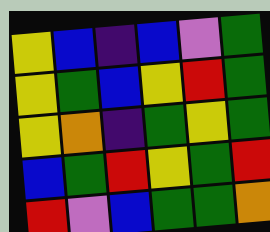[["yellow", "blue", "indigo", "blue", "violet", "green"], ["yellow", "green", "blue", "yellow", "red", "green"], ["yellow", "orange", "indigo", "green", "yellow", "green"], ["blue", "green", "red", "yellow", "green", "red"], ["red", "violet", "blue", "green", "green", "orange"]]